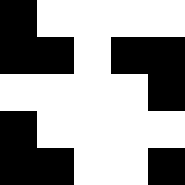[["black", "white", "white", "white", "white"], ["black", "black", "white", "black", "black"], ["white", "white", "white", "white", "black"], ["black", "white", "white", "white", "white"], ["black", "black", "white", "white", "black"]]